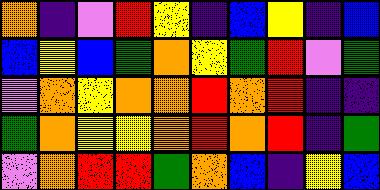[["orange", "indigo", "violet", "red", "yellow", "indigo", "blue", "yellow", "indigo", "blue"], ["blue", "yellow", "blue", "green", "orange", "yellow", "green", "red", "violet", "green"], ["violet", "orange", "yellow", "orange", "orange", "red", "orange", "red", "indigo", "indigo"], ["green", "orange", "yellow", "yellow", "orange", "red", "orange", "red", "indigo", "green"], ["violet", "orange", "red", "red", "green", "orange", "blue", "indigo", "yellow", "blue"]]